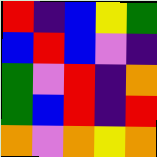[["red", "indigo", "blue", "yellow", "green"], ["blue", "red", "blue", "violet", "indigo"], ["green", "violet", "red", "indigo", "orange"], ["green", "blue", "red", "indigo", "red"], ["orange", "violet", "orange", "yellow", "orange"]]